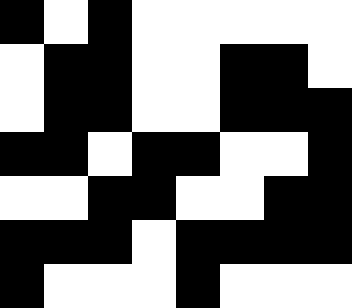[["black", "white", "black", "white", "white", "white", "white", "white"], ["white", "black", "black", "white", "white", "black", "black", "white"], ["white", "black", "black", "white", "white", "black", "black", "black"], ["black", "black", "white", "black", "black", "white", "white", "black"], ["white", "white", "black", "black", "white", "white", "black", "black"], ["black", "black", "black", "white", "black", "black", "black", "black"], ["black", "white", "white", "white", "black", "white", "white", "white"]]